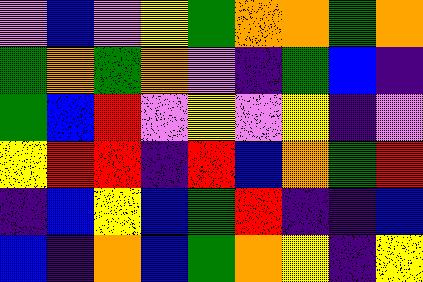[["violet", "blue", "violet", "yellow", "green", "orange", "orange", "green", "orange"], ["green", "orange", "green", "orange", "violet", "indigo", "green", "blue", "indigo"], ["green", "blue", "red", "violet", "yellow", "violet", "yellow", "indigo", "violet"], ["yellow", "red", "red", "indigo", "red", "blue", "orange", "green", "red"], ["indigo", "blue", "yellow", "blue", "green", "red", "indigo", "indigo", "blue"], ["blue", "indigo", "orange", "blue", "green", "orange", "yellow", "indigo", "yellow"]]